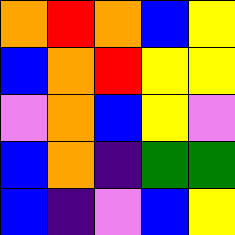[["orange", "red", "orange", "blue", "yellow"], ["blue", "orange", "red", "yellow", "yellow"], ["violet", "orange", "blue", "yellow", "violet"], ["blue", "orange", "indigo", "green", "green"], ["blue", "indigo", "violet", "blue", "yellow"]]